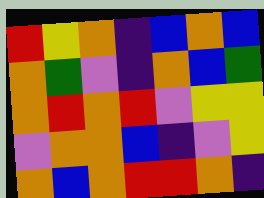[["red", "yellow", "orange", "indigo", "blue", "orange", "blue"], ["orange", "green", "violet", "indigo", "orange", "blue", "green"], ["orange", "red", "orange", "red", "violet", "yellow", "yellow"], ["violet", "orange", "orange", "blue", "indigo", "violet", "yellow"], ["orange", "blue", "orange", "red", "red", "orange", "indigo"]]